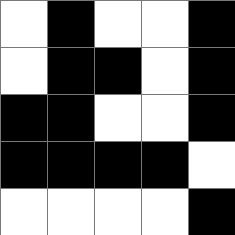[["white", "black", "white", "white", "black"], ["white", "black", "black", "white", "black"], ["black", "black", "white", "white", "black"], ["black", "black", "black", "black", "white"], ["white", "white", "white", "white", "black"]]